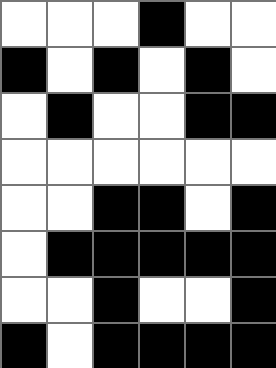[["white", "white", "white", "black", "white", "white"], ["black", "white", "black", "white", "black", "white"], ["white", "black", "white", "white", "black", "black"], ["white", "white", "white", "white", "white", "white"], ["white", "white", "black", "black", "white", "black"], ["white", "black", "black", "black", "black", "black"], ["white", "white", "black", "white", "white", "black"], ["black", "white", "black", "black", "black", "black"]]